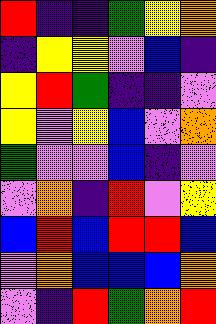[["red", "indigo", "indigo", "green", "yellow", "orange"], ["indigo", "yellow", "yellow", "violet", "blue", "indigo"], ["yellow", "red", "green", "indigo", "indigo", "violet"], ["yellow", "violet", "yellow", "blue", "violet", "orange"], ["green", "violet", "violet", "blue", "indigo", "violet"], ["violet", "orange", "indigo", "red", "violet", "yellow"], ["blue", "red", "blue", "red", "red", "blue"], ["violet", "orange", "blue", "blue", "blue", "orange"], ["violet", "indigo", "red", "green", "orange", "red"]]